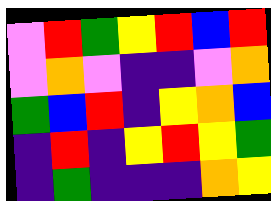[["violet", "red", "green", "yellow", "red", "blue", "red"], ["violet", "orange", "violet", "indigo", "indigo", "violet", "orange"], ["green", "blue", "red", "indigo", "yellow", "orange", "blue"], ["indigo", "red", "indigo", "yellow", "red", "yellow", "green"], ["indigo", "green", "indigo", "indigo", "indigo", "orange", "yellow"]]